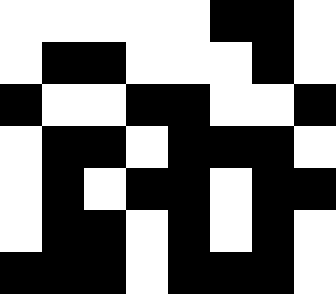[["white", "white", "white", "white", "white", "black", "black", "white"], ["white", "black", "black", "white", "white", "white", "black", "white"], ["black", "white", "white", "black", "black", "white", "white", "black"], ["white", "black", "black", "white", "black", "black", "black", "white"], ["white", "black", "white", "black", "black", "white", "black", "black"], ["white", "black", "black", "white", "black", "white", "black", "white"], ["black", "black", "black", "white", "black", "black", "black", "white"]]